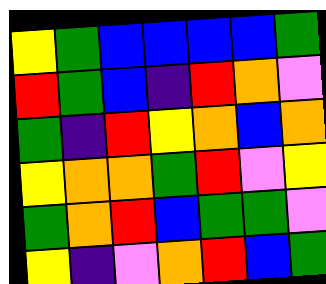[["yellow", "green", "blue", "blue", "blue", "blue", "green"], ["red", "green", "blue", "indigo", "red", "orange", "violet"], ["green", "indigo", "red", "yellow", "orange", "blue", "orange"], ["yellow", "orange", "orange", "green", "red", "violet", "yellow"], ["green", "orange", "red", "blue", "green", "green", "violet"], ["yellow", "indigo", "violet", "orange", "red", "blue", "green"]]